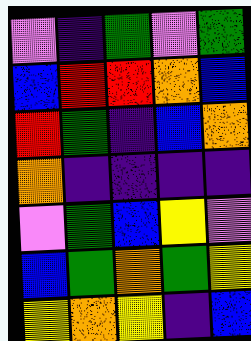[["violet", "indigo", "green", "violet", "green"], ["blue", "red", "red", "orange", "blue"], ["red", "green", "indigo", "blue", "orange"], ["orange", "indigo", "indigo", "indigo", "indigo"], ["violet", "green", "blue", "yellow", "violet"], ["blue", "green", "orange", "green", "yellow"], ["yellow", "orange", "yellow", "indigo", "blue"]]